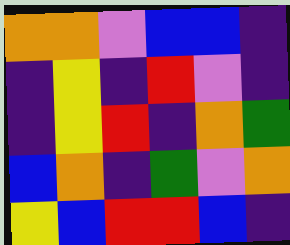[["orange", "orange", "violet", "blue", "blue", "indigo"], ["indigo", "yellow", "indigo", "red", "violet", "indigo"], ["indigo", "yellow", "red", "indigo", "orange", "green"], ["blue", "orange", "indigo", "green", "violet", "orange"], ["yellow", "blue", "red", "red", "blue", "indigo"]]